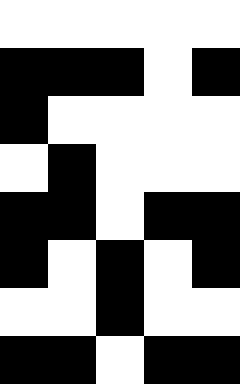[["white", "white", "white", "white", "white"], ["black", "black", "black", "white", "black"], ["black", "white", "white", "white", "white"], ["white", "black", "white", "white", "white"], ["black", "black", "white", "black", "black"], ["black", "white", "black", "white", "black"], ["white", "white", "black", "white", "white"], ["black", "black", "white", "black", "black"]]